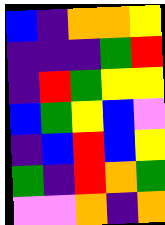[["blue", "indigo", "orange", "orange", "yellow"], ["indigo", "indigo", "indigo", "green", "red"], ["indigo", "red", "green", "yellow", "yellow"], ["blue", "green", "yellow", "blue", "violet"], ["indigo", "blue", "red", "blue", "yellow"], ["green", "indigo", "red", "orange", "green"], ["violet", "violet", "orange", "indigo", "orange"]]